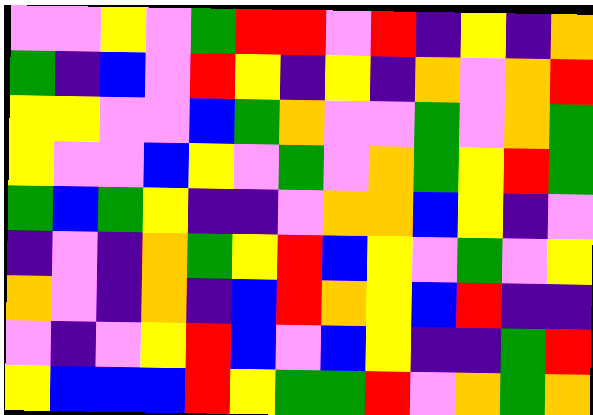[["violet", "violet", "yellow", "violet", "green", "red", "red", "violet", "red", "indigo", "yellow", "indigo", "orange"], ["green", "indigo", "blue", "violet", "red", "yellow", "indigo", "yellow", "indigo", "orange", "violet", "orange", "red"], ["yellow", "yellow", "violet", "violet", "blue", "green", "orange", "violet", "violet", "green", "violet", "orange", "green"], ["yellow", "violet", "violet", "blue", "yellow", "violet", "green", "violet", "orange", "green", "yellow", "red", "green"], ["green", "blue", "green", "yellow", "indigo", "indigo", "violet", "orange", "orange", "blue", "yellow", "indigo", "violet"], ["indigo", "violet", "indigo", "orange", "green", "yellow", "red", "blue", "yellow", "violet", "green", "violet", "yellow"], ["orange", "violet", "indigo", "orange", "indigo", "blue", "red", "orange", "yellow", "blue", "red", "indigo", "indigo"], ["violet", "indigo", "violet", "yellow", "red", "blue", "violet", "blue", "yellow", "indigo", "indigo", "green", "red"], ["yellow", "blue", "blue", "blue", "red", "yellow", "green", "green", "red", "violet", "orange", "green", "orange"]]